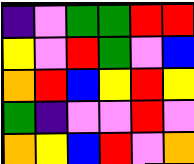[["indigo", "violet", "green", "green", "red", "red"], ["yellow", "violet", "red", "green", "violet", "blue"], ["orange", "red", "blue", "yellow", "red", "yellow"], ["green", "indigo", "violet", "violet", "red", "violet"], ["orange", "yellow", "blue", "red", "violet", "orange"]]